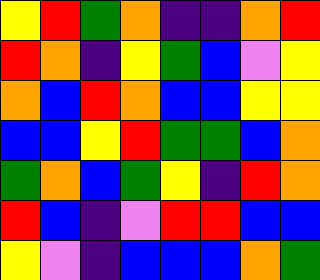[["yellow", "red", "green", "orange", "indigo", "indigo", "orange", "red"], ["red", "orange", "indigo", "yellow", "green", "blue", "violet", "yellow"], ["orange", "blue", "red", "orange", "blue", "blue", "yellow", "yellow"], ["blue", "blue", "yellow", "red", "green", "green", "blue", "orange"], ["green", "orange", "blue", "green", "yellow", "indigo", "red", "orange"], ["red", "blue", "indigo", "violet", "red", "red", "blue", "blue"], ["yellow", "violet", "indigo", "blue", "blue", "blue", "orange", "green"]]